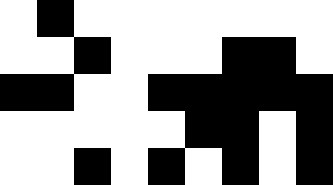[["white", "black", "white", "white", "white", "white", "white", "white", "white"], ["white", "white", "black", "white", "white", "white", "black", "black", "white"], ["black", "black", "white", "white", "black", "black", "black", "black", "black"], ["white", "white", "white", "white", "white", "black", "black", "white", "black"], ["white", "white", "black", "white", "black", "white", "black", "white", "black"]]